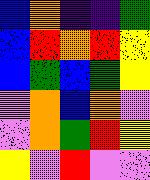[["blue", "orange", "indigo", "indigo", "green"], ["blue", "red", "orange", "red", "yellow"], ["blue", "green", "blue", "green", "yellow"], ["violet", "orange", "blue", "orange", "violet"], ["violet", "orange", "green", "red", "yellow"], ["yellow", "violet", "red", "violet", "violet"]]